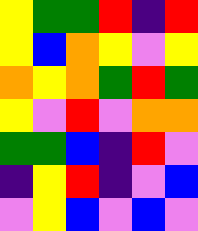[["yellow", "green", "green", "red", "indigo", "red"], ["yellow", "blue", "orange", "yellow", "violet", "yellow"], ["orange", "yellow", "orange", "green", "red", "green"], ["yellow", "violet", "red", "violet", "orange", "orange"], ["green", "green", "blue", "indigo", "red", "violet"], ["indigo", "yellow", "red", "indigo", "violet", "blue"], ["violet", "yellow", "blue", "violet", "blue", "violet"]]